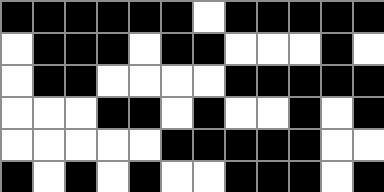[["black", "black", "black", "black", "black", "black", "white", "black", "black", "black", "black", "black"], ["white", "black", "black", "black", "white", "black", "black", "white", "white", "white", "black", "white"], ["white", "black", "black", "white", "white", "white", "white", "black", "black", "black", "black", "black"], ["white", "white", "white", "black", "black", "white", "black", "white", "white", "black", "white", "black"], ["white", "white", "white", "white", "white", "black", "black", "black", "black", "black", "white", "white"], ["black", "white", "black", "white", "black", "white", "white", "black", "black", "black", "white", "black"]]